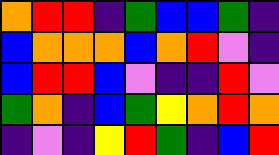[["orange", "red", "red", "indigo", "green", "blue", "blue", "green", "indigo"], ["blue", "orange", "orange", "orange", "blue", "orange", "red", "violet", "indigo"], ["blue", "red", "red", "blue", "violet", "indigo", "indigo", "red", "violet"], ["green", "orange", "indigo", "blue", "green", "yellow", "orange", "red", "orange"], ["indigo", "violet", "indigo", "yellow", "red", "green", "indigo", "blue", "red"]]